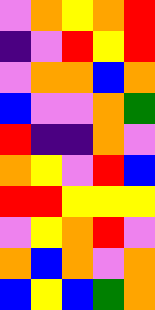[["violet", "orange", "yellow", "orange", "red"], ["indigo", "violet", "red", "yellow", "red"], ["violet", "orange", "orange", "blue", "orange"], ["blue", "violet", "violet", "orange", "green"], ["red", "indigo", "indigo", "orange", "violet"], ["orange", "yellow", "violet", "red", "blue"], ["red", "red", "yellow", "yellow", "yellow"], ["violet", "yellow", "orange", "red", "violet"], ["orange", "blue", "orange", "violet", "orange"], ["blue", "yellow", "blue", "green", "orange"]]